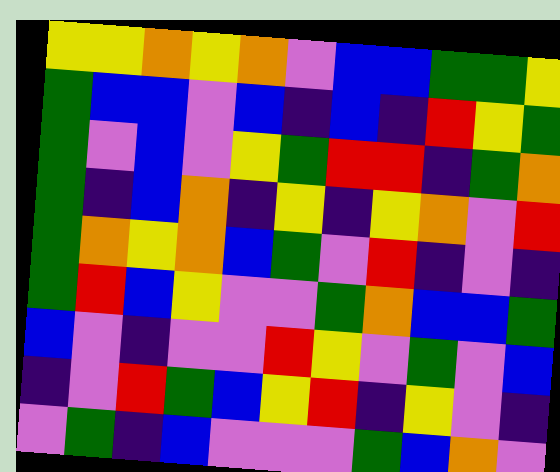[["yellow", "yellow", "orange", "yellow", "orange", "violet", "blue", "blue", "green", "green", "yellow"], ["green", "blue", "blue", "violet", "blue", "indigo", "blue", "indigo", "red", "yellow", "green"], ["green", "violet", "blue", "violet", "yellow", "green", "red", "red", "indigo", "green", "orange"], ["green", "indigo", "blue", "orange", "indigo", "yellow", "indigo", "yellow", "orange", "violet", "red"], ["green", "orange", "yellow", "orange", "blue", "green", "violet", "red", "indigo", "violet", "indigo"], ["green", "red", "blue", "yellow", "violet", "violet", "green", "orange", "blue", "blue", "green"], ["blue", "violet", "indigo", "violet", "violet", "red", "yellow", "violet", "green", "violet", "blue"], ["indigo", "violet", "red", "green", "blue", "yellow", "red", "indigo", "yellow", "violet", "indigo"], ["violet", "green", "indigo", "blue", "violet", "violet", "violet", "green", "blue", "orange", "violet"]]